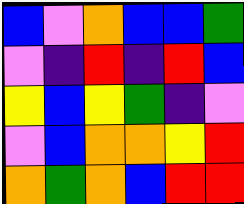[["blue", "violet", "orange", "blue", "blue", "green"], ["violet", "indigo", "red", "indigo", "red", "blue"], ["yellow", "blue", "yellow", "green", "indigo", "violet"], ["violet", "blue", "orange", "orange", "yellow", "red"], ["orange", "green", "orange", "blue", "red", "red"]]